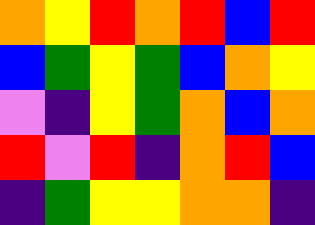[["orange", "yellow", "red", "orange", "red", "blue", "red"], ["blue", "green", "yellow", "green", "blue", "orange", "yellow"], ["violet", "indigo", "yellow", "green", "orange", "blue", "orange"], ["red", "violet", "red", "indigo", "orange", "red", "blue"], ["indigo", "green", "yellow", "yellow", "orange", "orange", "indigo"]]